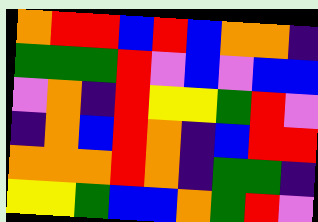[["orange", "red", "red", "blue", "red", "blue", "orange", "orange", "indigo"], ["green", "green", "green", "red", "violet", "blue", "violet", "blue", "blue"], ["violet", "orange", "indigo", "red", "yellow", "yellow", "green", "red", "violet"], ["indigo", "orange", "blue", "red", "orange", "indigo", "blue", "red", "red"], ["orange", "orange", "orange", "red", "orange", "indigo", "green", "green", "indigo"], ["yellow", "yellow", "green", "blue", "blue", "orange", "green", "red", "violet"]]